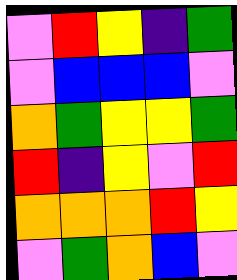[["violet", "red", "yellow", "indigo", "green"], ["violet", "blue", "blue", "blue", "violet"], ["orange", "green", "yellow", "yellow", "green"], ["red", "indigo", "yellow", "violet", "red"], ["orange", "orange", "orange", "red", "yellow"], ["violet", "green", "orange", "blue", "violet"]]